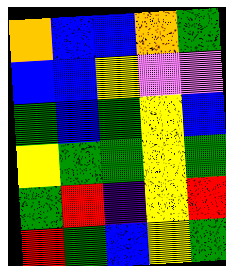[["orange", "blue", "blue", "orange", "green"], ["blue", "blue", "yellow", "violet", "violet"], ["green", "blue", "green", "yellow", "blue"], ["yellow", "green", "green", "yellow", "green"], ["green", "red", "indigo", "yellow", "red"], ["red", "green", "blue", "yellow", "green"]]